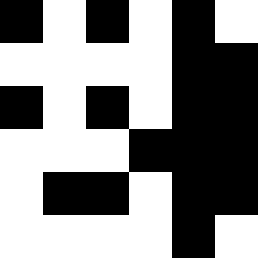[["black", "white", "black", "white", "black", "white"], ["white", "white", "white", "white", "black", "black"], ["black", "white", "black", "white", "black", "black"], ["white", "white", "white", "black", "black", "black"], ["white", "black", "black", "white", "black", "black"], ["white", "white", "white", "white", "black", "white"]]